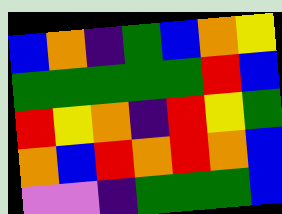[["blue", "orange", "indigo", "green", "blue", "orange", "yellow"], ["green", "green", "green", "green", "green", "red", "blue"], ["red", "yellow", "orange", "indigo", "red", "yellow", "green"], ["orange", "blue", "red", "orange", "red", "orange", "blue"], ["violet", "violet", "indigo", "green", "green", "green", "blue"]]